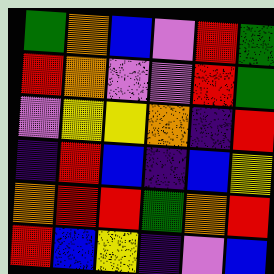[["green", "orange", "blue", "violet", "red", "green"], ["red", "orange", "violet", "violet", "red", "green"], ["violet", "yellow", "yellow", "orange", "indigo", "red"], ["indigo", "red", "blue", "indigo", "blue", "yellow"], ["orange", "red", "red", "green", "orange", "red"], ["red", "blue", "yellow", "indigo", "violet", "blue"]]